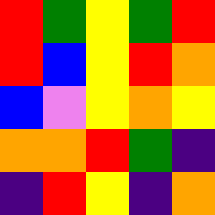[["red", "green", "yellow", "green", "red"], ["red", "blue", "yellow", "red", "orange"], ["blue", "violet", "yellow", "orange", "yellow"], ["orange", "orange", "red", "green", "indigo"], ["indigo", "red", "yellow", "indigo", "orange"]]